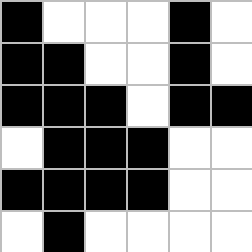[["black", "white", "white", "white", "black", "white"], ["black", "black", "white", "white", "black", "white"], ["black", "black", "black", "white", "black", "black"], ["white", "black", "black", "black", "white", "white"], ["black", "black", "black", "black", "white", "white"], ["white", "black", "white", "white", "white", "white"]]